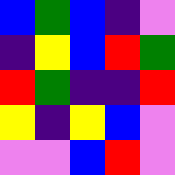[["blue", "green", "blue", "indigo", "violet"], ["indigo", "yellow", "blue", "red", "green"], ["red", "green", "indigo", "indigo", "red"], ["yellow", "indigo", "yellow", "blue", "violet"], ["violet", "violet", "blue", "red", "violet"]]